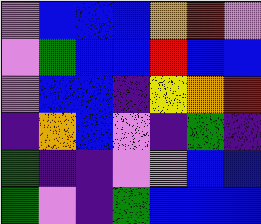[["violet", "blue", "blue", "blue", "orange", "red", "violet"], ["violet", "green", "blue", "blue", "red", "blue", "blue"], ["violet", "blue", "blue", "indigo", "yellow", "orange", "red"], ["indigo", "orange", "blue", "violet", "indigo", "green", "indigo"], ["green", "indigo", "indigo", "violet", "violet", "blue", "blue"], ["green", "violet", "indigo", "green", "blue", "blue", "blue"]]